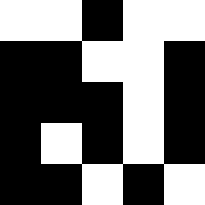[["white", "white", "black", "white", "white"], ["black", "black", "white", "white", "black"], ["black", "black", "black", "white", "black"], ["black", "white", "black", "white", "black"], ["black", "black", "white", "black", "white"]]